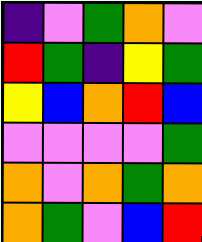[["indigo", "violet", "green", "orange", "violet"], ["red", "green", "indigo", "yellow", "green"], ["yellow", "blue", "orange", "red", "blue"], ["violet", "violet", "violet", "violet", "green"], ["orange", "violet", "orange", "green", "orange"], ["orange", "green", "violet", "blue", "red"]]